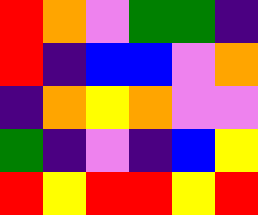[["red", "orange", "violet", "green", "green", "indigo"], ["red", "indigo", "blue", "blue", "violet", "orange"], ["indigo", "orange", "yellow", "orange", "violet", "violet"], ["green", "indigo", "violet", "indigo", "blue", "yellow"], ["red", "yellow", "red", "red", "yellow", "red"]]